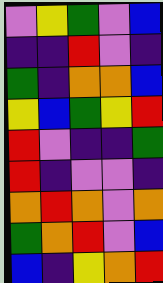[["violet", "yellow", "green", "violet", "blue"], ["indigo", "indigo", "red", "violet", "indigo"], ["green", "indigo", "orange", "orange", "blue"], ["yellow", "blue", "green", "yellow", "red"], ["red", "violet", "indigo", "indigo", "green"], ["red", "indigo", "violet", "violet", "indigo"], ["orange", "red", "orange", "violet", "orange"], ["green", "orange", "red", "violet", "blue"], ["blue", "indigo", "yellow", "orange", "red"]]